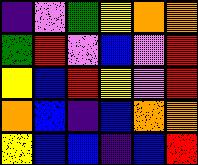[["indigo", "violet", "green", "yellow", "orange", "orange"], ["green", "red", "violet", "blue", "violet", "red"], ["yellow", "blue", "red", "yellow", "violet", "red"], ["orange", "blue", "indigo", "blue", "orange", "orange"], ["yellow", "blue", "blue", "indigo", "blue", "red"]]